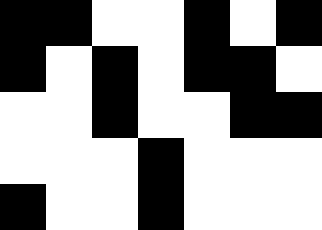[["black", "black", "white", "white", "black", "white", "black"], ["black", "white", "black", "white", "black", "black", "white"], ["white", "white", "black", "white", "white", "black", "black"], ["white", "white", "white", "black", "white", "white", "white"], ["black", "white", "white", "black", "white", "white", "white"]]